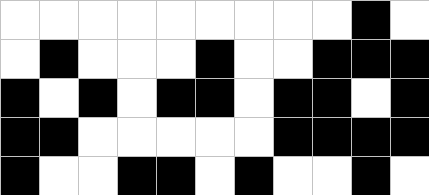[["white", "white", "white", "white", "white", "white", "white", "white", "white", "black", "white"], ["white", "black", "white", "white", "white", "black", "white", "white", "black", "black", "black"], ["black", "white", "black", "white", "black", "black", "white", "black", "black", "white", "black"], ["black", "black", "white", "white", "white", "white", "white", "black", "black", "black", "black"], ["black", "white", "white", "black", "black", "white", "black", "white", "white", "black", "white"]]